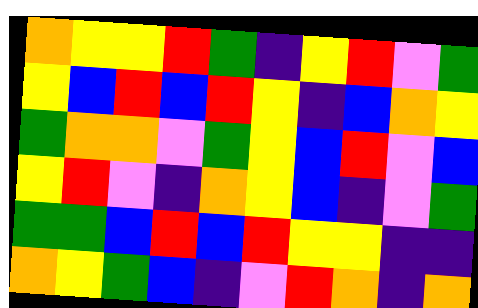[["orange", "yellow", "yellow", "red", "green", "indigo", "yellow", "red", "violet", "green"], ["yellow", "blue", "red", "blue", "red", "yellow", "indigo", "blue", "orange", "yellow"], ["green", "orange", "orange", "violet", "green", "yellow", "blue", "red", "violet", "blue"], ["yellow", "red", "violet", "indigo", "orange", "yellow", "blue", "indigo", "violet", "green"], ["green", "green", "blue", "red", "blue", "red", "yellow", "yellow", "indigo", "indigo"], ["orange", "yellow", "green", "blue", "indigo", "violet", "red", "orange", "indigo", "orange"]]